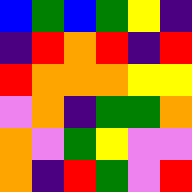[["blue", "green", "blue", "green", "yellow", "indigo"], ["indigo", "red", "orange", "red", "indigo", "red"], ["red", "orange", "orange", "orange", "yellow", "yellow"], ["violet", "orange", "indigo", "green", "green", "orange"], ["orange", "violet", "green", "yellow", "violet", "violet"], ["orange", "indigo", "red", "green", "violet", "red"]]